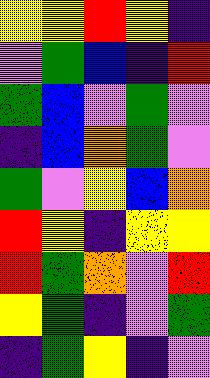[["yellow", "yellow", "red", "yellow", "indigo"], ["violet", "green", "blue", "indigo", "red"], ["green", "blue", "violet", "green", "violet"], ["indigo", "blue", "orange", "green", "violet"], ["green", "violet", "yellow", "blue", "orange"], ["red", "yellow", "indigo", "yellow", "yellow"], ["red", "green", "orange", "violet", "red"], ["yellow", "green", "indigo", "violet", "green"], ["indigo", "green", "yellow", "indigo", "violet"]]